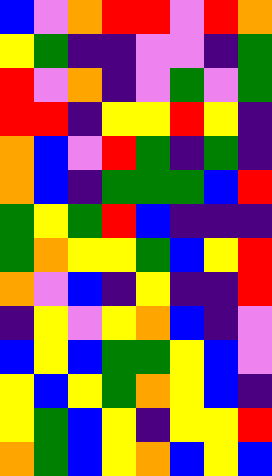[["blue", "violet", "orange", "red", "red", "violet", "red", "orange"], ["yellow", "green", "indigo", "indigo", "violet", "violet", "indigo", "green"], ["red", "violet", "orange", "indigo", "violet", "green", "violet", "green"], ["red", "red", "indigo", "yellow", "yellow", "red", "yellow", "indigo"], ["orange", "blue", "violet", "red", "green", "indigo", "green", "indigo"], ["orange", "blue", "indigo", "green", "green", "green", "blue", "red"], ["green", "yellow", "green", "red", "blue", "indigo", "indigo", "indigo"], ["green", "orange", "yellow", "yellow", "green", "blue", "yellow", "red"], ["orange", "violet", "blue", "indigo", "yellow", "indigo", "indigo", "red"], ["indigo", "yellow", "violet", "yellow", "orange", "blue", "indigo", "violet"], ["blue", "yellow", "blue", "green", "green", "yellow", "blue", "violet"], ["yellow", "blue", "yellow", "green", "orange", "yellow", "blue", "indigo"], ["yellow", "green", "blue", "yellow", "indigo", "yellow", "yellow", "red"], ["orange", "green", "blue", "yellow", "orange", "blue", "yellow", "blue"]]